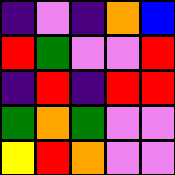[["indigo", "violet", "indigo", "orange", "blue"], ["red", "green", "violet", "violet", "red"], ["indigo", "red", "indigo", "red", "red"], ["green", "orange", "green", "violet", "violet"], ["yellow", "red", "orange", "violet", "violet"]]